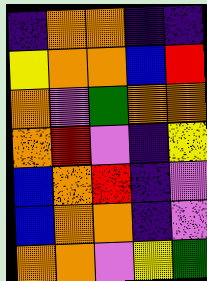[["indigo", "orange", "orange", "indigo", "indigo"], ["yellow", "orange", "orange", "blue", "red"], ["orange", "violet", "green", "orange", "orange"], ["orange", "red", "violet", "indigo", "yellow"], ["blue", "orange", "red", "indigo", "violet"], ["blue", "orange", "orange", "indigo", "violet"], ["orange", "orange", "violet", "yellow", "green"]]